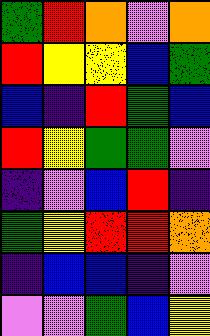[["green", "red", "orange", "violet", "orange"], ["red", "yellow", "yellow", "blue", "green"], ["blue", "indigo", "red", "green", "blue"], ["red", "yellow", "green", "green", "violet"], ["indigo", "violet", "blue", "red", "indigo"], ["green", "yellow", "red", "red", "orange"], ["indigo", "blue", "blue", "indigo", "violet"], ["violet", "violet", "green", "blue", "yellow"]]